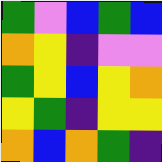[["green", "violet", "blue", "green", "blue"], ["orange", "yellow", "indigo", "violet", "violet"], ["green", "yellow", "blue", "yellow", "orange"], ["yellow", "green", "indigo", "yellow", "yellow"], ["orange", "blue", "orange", "green", "indigo"]]